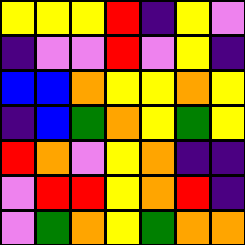[["yellow", "yellow", "yellow", "red", "indigo", "yellow", "violet"], ["indigo", "violet", "violet", "red", "violet", "yellow", "indigo"], ["blue", "blue", "orange", "yellow", "yellow", "orange", "yellow"], ["indigo", "blue", "green", "orange", "yellow", "green", "yellow"], ["red", "orange", "violet", "yellow", "orange", "indigo", "indigo"], ["violet", "red", "red", "yellow", "orange", "red", "indigo"], ["violet", "green", "orange", "yellow", "green", "orange", "orange"]]